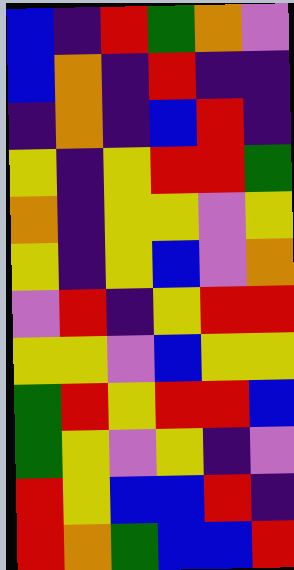[["blue", "indigo", "red", "green", "orange", "violet"], ["blue", "orange", "indigo", "red", "indigo", "indigo"], ["indigo", "orange", "indigo", "blue", "red", "indigo"], ["yellow", "indigo", "yellow", "red", "red", "green"], ["orange", "indigo", "yellow", "yellow", "violet", "yellow"], ["yellow", "indigo", "yellow", "blue", "violet", "orange"], ["violet", "red", "indigo", "yellow", "red", "red"], ["yellow", "yellow", "violet", "blue", "yellow", "yellow"], ["green", "red", "yellow", "red", "red", "blue"], ["green", "yellow", "violet", "yellow", "indigo", "violet"], ["red", "yellow", "blue", "blue", "red", "indigo"], ["red", "orange", "green", "blue", "blue", "red"]]